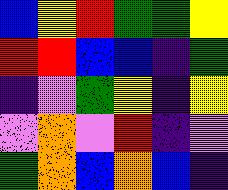[["blue", "yellow", "red", "green", "green", "yellow"], ["red", "red", "blue", "blue", "indigo", "green"], ["indigo", "violet", "green", "yellow", "indigo", "yellow"], ["violet", "orange", "violet", "red", "indigo", "violet"], ["green", "orange", "blue", "orange", "blue", "indigo"]]